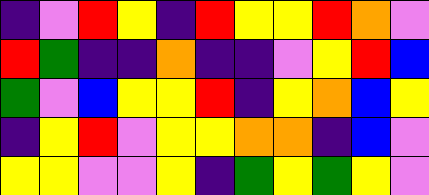[["indigo", "violet", "red", "yellow", "indigo", "red", "yellow", "yellow", "red", "orange", "violet"], ["red", "green", "indigo", "indigo", "orange", "indigo", "indigo", "violet", "yellow", "red", "blue"], ["green", "violet", "blue", "yellow", "yellow", "red", "indigo", "yellow", "orange", "blue", "yellow"], ["indigo", "yellow", "red", "violet", "yellow", "yellow", "orange", "orange", "indigo", "blue", "violet"], ["yellow", "yellow", "violet", "violet", "yellow", "indigo", "green", "yellow", "green", "yellow", "violet"]]